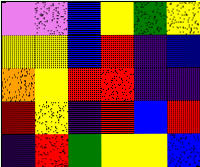[["violet", "violet", "blue", "yellow", "green", "yellow"], ["yellow", "yellow", "blue", "red", "indigo", "blue"], ["orange", "yellow", "red", "red", "indigo", "indigo"], ["red", "yellow", "indigo", "red", "blue", "red"], ["indigo", "red", "green", "yellow", "yellow", "blue"]]